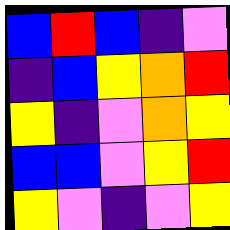[["blue", "red", "blue", "indigo", "violet"], ["indigo", "blue", "yellow", "orange", "red"], ["yellow", "indigo", "violet", "orange", "yellow"], ["blue", "blue", "violet", "yellow", "red"], ["yellow", "violet", "indigo", "violet", "yellow"]]